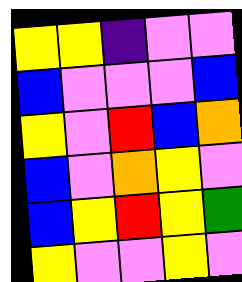[["yellow", "yellow", "indigo", "violet", "violet"], ["blue", "violet", "violet", "violet", "blue"], ["yellow", "violet", "red", "blue", "orange"], ["blue", "violet", "orange", "yellow", "violet"], ["blue", "yellow", "red", "yellow", "green"], ["yellow", "violet", "violet", "yellow", "violet"]]